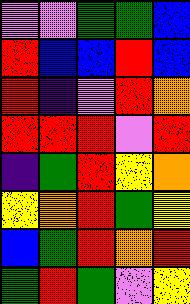[["violet", "violet", "green", "green", "blue"], ["red", "blue", "blue", "red", "blue"], ["red", "indigo", "violet", "red", "orange"], ["red", "red", "red", "violet", "red"], ["indigo", "green", "red", "yellow", "orange"], ["yellow", "orange", "red", "green", "yellow"], ["blue", "green", "red", "orange", "red"], ["green", "red", "green", "violet", "yellow"]]